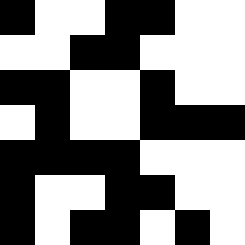[["black", "white", "white", "black", "black", "white", "white"], ["white", "white", "black", "black", "white", "white", "white"], ["black", "black", "white", "white", "black", "white", "white"], ["white", "black", "white", "white", "black", "black", "black"], ["black", "black", "black", "black", "white", "white", "white"], ["black", "white", "white", "black", "black", "white", "white"], ["black", "white", "black", "black", "white", "black", "white"]]